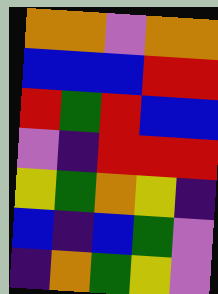[["orange", "orange", "violet", "orange", "orange"], ["blue", "blue", "blue", "red", "red"], ["red", "green", "red", "blue", "blue"], ["violet", "indigo", "red", "red", "red"], ["yellow", "green", "orange", "yellow", "indigo"], ["blue", "indigo", "blue", "green", "violet"], ["indigo", "orange", "green", "yellow", "violet"]]